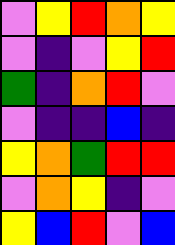[["violet", "yellow", "red", "orange", "yellow"], ["violet", "indigo", "violet", "yellow", "red"], ["green", "indigo", "orange", "red", "violet"], ["violet", "indigo", "indigo", "blue", "indigo"], ["yellow", "orange", "green", "red", "red"], ["violet", "orange", "yellow", "indigo", "violet"], ["yellow", "blue", "red", "violet", "blue"]]